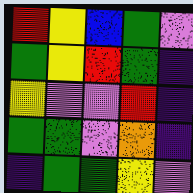[["red", "yellow", "blue", "green", "violet"], ["green", "yellow", "red", "green", "indigo"], ["yellow", "violet", "violet", "red", "indigo"], ["green", "green", "violet", "orange", "indigo"], ["indigo", "green", "green", "yellow", "violet"]]